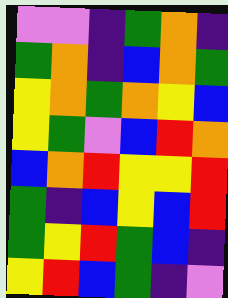[["violet", "violet", "indigo", "green", "orange", "indigo"], ["green", "orange", "indigo", "blue", "orange", "green"], ["yellow", "orange", "green", "orange", "yellow", "blue"], ["yellow", "green", "violet", "blue", "red", "orange"], ["blue", "orange", "red", "yellow", "yellow", "red"], ["green", "indigo", "blue", "yellow", "blue", "red"], ["green", "yellow", "red", "green", "blue", "indigo"], ["yellow", "red", "blue", "green", "indigo", "violet"]]